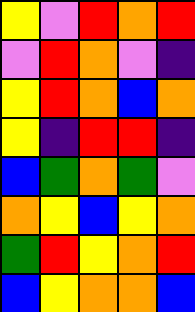[["yellow", "violet", "red", "orange", "red"], ["violet", "red", "orange", "violet", "indigo"], ["yellow", "red", "orange", "blue", "orange"], ["yellow", "indigo", "red", "red", "indigo"], ["blue", "green", "orange", "green", "violet"], ["orange", "yellow", "blue", "yellow", "orange"], ["green", "red", "yellow", "orange", "red"], ["blue", "yellow", "orange", "orange", "blue"]]